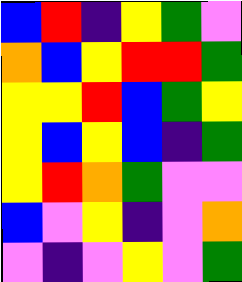[["blue", "red", "indigo", "yellow", "green", "violet"], ["orange", "blue", "yellow", "red", "red", "green"], ["yellow", "yellow", "red", "blue", "green", "yellow"], ["yellow", "blue", "yellow", "blue", "indigo", "green"], ["yellow", "red", "orange", "green", "violet", "violet"], ["blue", "violet", "yellow", "indigo", "violet", "orange"], ["violet", "indigo", "violet", "yellow", "violet", "green"]]